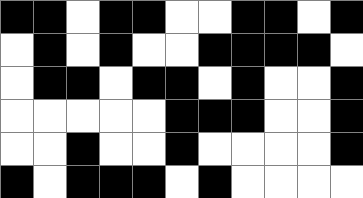[["black", "black", "white", "black", "black", "white", "white", "black", "black", "white", "black"], ["white", "black", "white", "black", "white", "white", "black", "black", "black", "black", "white"], ["white", "black", "black", "white", "black", "black", "white", "black", "white", "white", "black"], ["white", "white", "white", "white", "white", "black", "black", "black", "white", "white", "black"], ["white", "white", "black", "white", "white", "black", "white", "white", "white", "white", "black"], ["black", "white", "black", "black", "black", "white", "black", "white", "white", "white", "white"]]